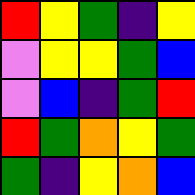[["red", "yellow", "green", "indigo", "yellow"], ["violet", "yellow", "yellow", "green", "blue"], ["violet", "blue", "indigo", "green", "red"], ["red", "green", "orange", "yellow", "green"], ["green", "indigo", "yellow", "orange", "blue"]]